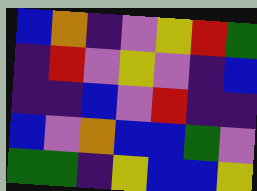[["blue", "orange", "indigo", "violet", "yellow", "red", "green"], ["indigo", "red", "violet", "yellow", "violet", "indigo", "blue"], ["indigo", "indigo", "blue", "violet", "red", "indigo", "indigo"], ["blue", "violet", "orange", "blue", "blue", "green", "violet"], ["green", "green", "indigo", "yellow", "blue", "blue", "yellow"]]